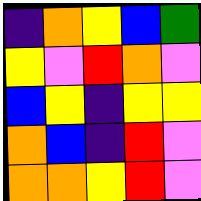[["indigo", "orange", "yellow", "blue", "green"], ["yellow", "violet", "red", "orange", "violet"], ["blue", "yellow", "indigo", "yellow", "yellow"], ["orange", "blue", "indigo", "red", "violet"], ["orange", "orange", "yellow", "red", "violet"]]